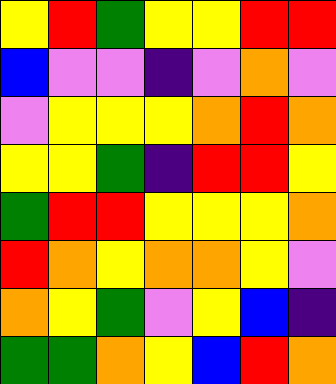[["yellow", "red", "green", "yellow", "yellow", "red", "red"], ["blue", "violet", "violet", "indigo", "violet", "orange", "violet"], ["violet", "yellow", "yellow", "yellow", "orange", "red", "orange"], ["yellow", "yellow", "green", "indigo", "red", "red", "yellow"], ["green", "red", "red", "yellow", "yellow", "yellow", "orange"], ["red", "orange", "yellow", "orange", "orange", "yellow", "violet"], ["orange", "yellow", "green", "violet", "yellow", "blue", "indigo"], ["green", "green", "orange", "yellow", "blue", "red", "orange"]]